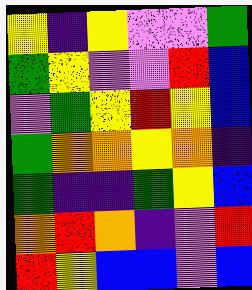[["yellow", "indigo", "yellow", "violet", "violet", "green"], ["green", "yellow", "violet", "violet", "red", "blue"], ["violet", "green", "yellow", "red", "yellow", "blue"], ["green", "orange", "orange", "yellow", "orange", "indigo"], ["green", "indigo", "indigo", "green", "yellow", "blue"], ["orange", "red", "orange", "indigo", "violet", "red"], ["red", "yellow", "blue", "blue", "violet", "blue"]]